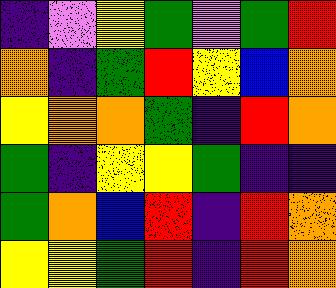[["indigo", "violet", "yellow", "green", "violet", "green", "red"], ["orange", "indigo", "green", "red", "yellow", "blue", "orange"], ["yellow", "orange", "orange", "green", "indigo", "red", "orange"], ["green", "indigo", "yellow", "yellow", "green", "indigo", "indigo"], ["green", "orange", "blue", "red", "indigo", "red", "orange"], ["yellow", "yellow", "green", "red", "indigo", "red", "orange"]]